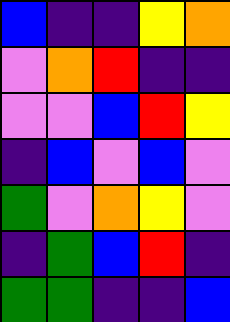[["blue", "indigo", "indigo", "yellow", "orange"], ["violet", "orange", "red", "indigo", "indigo"], ["violet", "violet", "blue", "red", "yellow"], ["indigo", "blue", "violet", "blue", "violet"], ["green", "violet", "orange", "yellow", "violet"], ["indigo", "green", "blue", "red", "indigo"], ["green", "green", "indigo", "indigo", "blue"]]